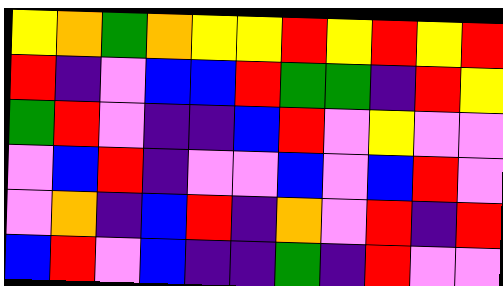[["yellow", "orange", "green", "orange", "yellow", "yellow", "red", "yellow", "red", "yellow", "red"], ["red", "indigo", "violet", "blue", "blue", "red", "green", "green", "indigo", "red", "yellow"], ["green", "red", "violet", "indigo", "indigo", "blue", "red", "violet", "yellow", "violet", "violet"], ["violet", "blue", "red", "indigo", "violet", "violet", "blue", "violet", "blue", "red", "violet"], ["violet", "orange", "indigo", "blue", "red", "indigo", "orange", "violet", "red", "indigo", "red"], ["blue", "red", "violet", "blue", "indigo", "indigo", "green", "indigo", "red", "violet", "violet"]]